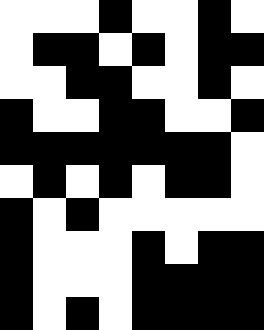[["white", "white", "white", "black", "white", "white", "black", "white"], ["white", "black", "black", "white", "black", "white", "black", "black"], ["white", "white", "black", "black", "white", "white", "black", "white"], ["black", "white", "white", "black", "black", "white", "white", "black"], ["black", "black", "black", "black", "black", "black", "black", "white"], ["white", "black", "white", "black", "white", "black", "black", "white"], ["black", "white", "black", "white", "white", "white", "white", "white"], ["black", "white", "white", "white", "black", "white", "black", "black"], ["black", "white", "white", "white", "black", "black", "black", "black"], ["black", "white", "black", "white", "black", "black", "black", "black"]]